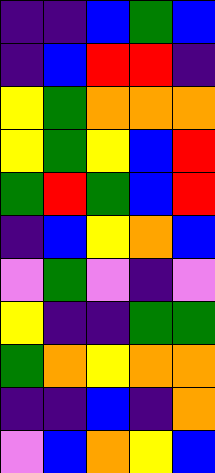[["indigo", "indigo", "blue", "green", "blue"], ["indigo", "blue", "red", "red", "indigo"], ["yellow", "green", "orange", "orange", "orange"], ["yellow", "green", "yellow", "blue", "red"], ["green", "red", "green", "blue", "red"], ["indigo", "blue", "yellow", "orange", "blue"], ["violet", "green", "violet", "indigo", "violet"], ["yellow", "indigo", "indigo", "green", "green"], ["green", "orange", "yellow", "orange", "orange"], ["indigo", "indigo", "blue", "indigo", "orange"], ["violet", "blue", "orange", "yellow", "blue"]]